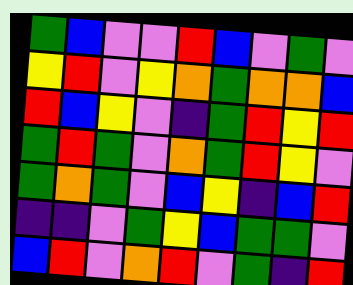[["green", "blue", "violet", "violet", "red", "blue", "violet", "green", "violet"], ["yellow", "red", "violet", "yellow", "orange", "green", "orange", "orange", "blue"], ["red", "blue", "yellow", "violet", "indigo", "green", "red", "yellow", "red"], ["green", "red", "green", "violet", "orange", "green", "red", "yellow", "violet"], ["green", "orange", "green", "violet", "blue", "yellow", "indigo", "blue", "red"], ["indigo", "indigo", "violet", "green", "yellow", "blue", "green", "green", "violet"], ["blue", "red", "violet", "orange", "red", "violet", "green", "indigo", "red"]]